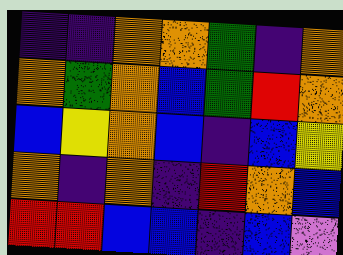[["indigo", "indigo", "orange", "orange", "green", "indigo", "orange"], ["orange", "green", "orange", "blue", "green", "red", "orange"], ["blue", "yellow", "orange", "blue", "indigo", "blue", "yellow"], ["orange", "indigo", "orange", "indigo", "red", "orange", "blue"], ["red", "red", "blue", "blue", "indigo", "blue", "violet"]]